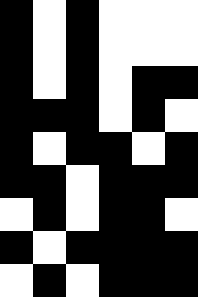[["black", "white", "black", "white", "white", "white"], ["black", "white", "black", "white", "white", "white"], ["black", "white", "black", "white", "black", "black"], ["black", "black", "black", "white", "black", "white"], ["black", "white", "black", "black", "white", "black"], ["black", "black", "white", "black", "black", "black"], ["white", "black", "white", "black", "black", "white"], ["black", "white", "black", "black", "black", "black"], ["white", "black", "white", "black", "black", "black"]]